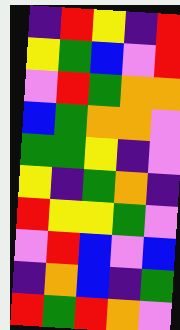[["indigo", "red", "yellow", "indigo", "red"], ["yellow", "green", "blue", "violet", "red"], ["violet", "red", "green", "orange", "orange"], ["blue", "green", "orange", "orange", "violet"], ["green", "green", "yellow", "indigo", "violet"], ["yellow", "indigo", "green", "orange", "indigo"], ["red", "yellow", "yellow", "green", "violet"], ["violet", "red", "blue", "violet", "blue"], ["indigo", "orange", "blue", "indigo", "green"], ["red", "green", "red", "orange", "violet"]]